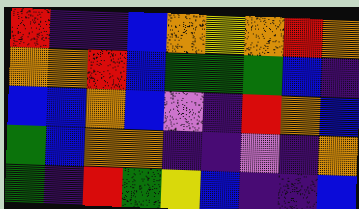[["red", "indigo", "indigo", "blue", "orange", "yellow", "orange", "red", "orange"], ["orange", "orange", "red", "blue", "green", "green", "green", "blue", "indigo"], ["blue", "blue", "orange", "blue", "violet", "indigo", "red", "orange", "blue"], ["green", "blue", "orange", "orange", "indigo", "indigo", "violet", "indigo", "orange"], ["green", "indigo", "red", "green", "yellow", "blue", "indigo", "indigo", "blue"]]